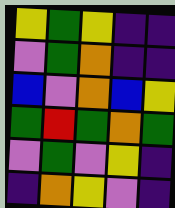[["yellow", "green", "yellow", "indigo", "indigo"], ["violet", "green", "orange", "indigo", "indigo"], ["blue", "violet", "orange", "blue", "yellow"], ["green", "red", "green", "orange", "green"], ["violet", "green", "violet", "yellow", "indigo"], ["indigo", "orange", "yellow", "violet", "indigo"]]